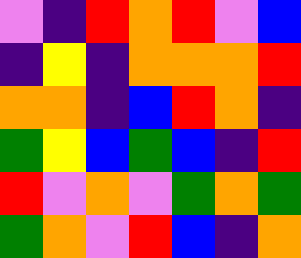[["violet", "indigo", "red", "orange", "red", "violet", "blue"], ["indigo", "yellow", "indigo", "orange", "orange", "orange", "red"], ["orange", "orange", "indigo", "blue", "red", "orange", "indigo"], ["green", "yellow", "blue", "green", "blue", "indigo", "red"], ["red", "violet", "orange", "violet", "green", "orange", "green"], ["green", "orange", "violet", "red", "blue", "indigo", "orange"]]